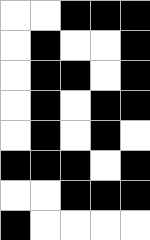[["white", "white", "black", "black", "black"], ["white", "black", "white", "white", "black"], ["white", "black", "black", "white", "black"], ["white", "black", "white", "black", "black"], ["white", "black", "white", "black", "white"], ["black", "black", "black", "white", "black"], ["white", "white", "black", "black", "black"], ["black", "white", "white", "white", "white"]]